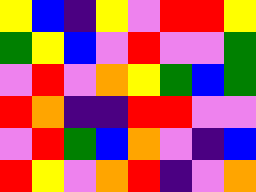[["yellow", "blue", "indigo", "yellow", "violet", "red", "red", "yellow"], ["green", "yellow", "blue", "violet", "red", "violet", "violet", "green"], ["violet", "red", "violet", "orange", "yellow", "green", "blue", "green"], ["red", "orange", "indigo", "indigo", "red", "red", "violet", "violet"], ["violet", "red", "green", "blue", "orange", "violet", "indigo", "blue"], ["red", "yellow", "violet", "orange", "red", "indigo", "violet", "orange"]]